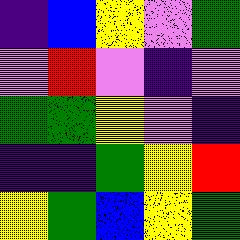[["indigo", "blue", "yellow", "violet", "green"], ["violet", "red", "violet", "indigo", "violet"], ["green", "green", "yellow", "violet", "indigo"], ["indigo", "indigo", "green", "yellow", "red"], ["yellow", "green", "blue", "yellow", "green"]]